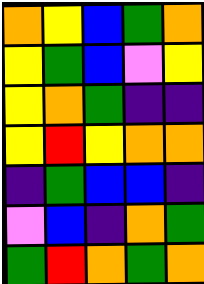[["orange", "yellow", "blue", "green", "orange"], ["yellow", "green", "blue", "violet", "yellow"], ["yellow", "orange", "green", "indigo", "indigo"], ["yellow", "red", "yellow", "orange", "orange"], ["indigo", "green", "blue", "blue", "indigo"], ["violet", "blue", "indigo", "orange", "green"], ["green", "red", "orange", "green", "orange"]]